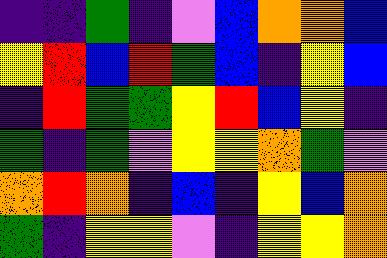[["indigo", "indigo", "green", "indigo", "violet", "blue", "orange", "orange", "blue"], ["yellow", "red", "blue", "red", "green", "blue", "indigo", "yellow", "blue"], ["indigo", "red", "green", "green", "yellow", "red", "blue", "yellow", "indigo"], ["green", "indigo", "green", "violet", "yellow", "yellow", "orange", "green", "violet"], ["orange", "red", "orange", "indigo", "blue", "indigo", "yellow", "blue", "orange"], ["green", "indigo", "yellow", "yellow", "violet", "indigo", "yellow", "yellow", "orange"]]